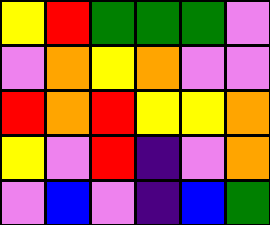[["yellow", "red", "green", "green", "green", "violet"], ["violet", "orange", "yellow", "orange", "violet", "violet"], ["red", "orange", "red", "yellow", "yellow", "orange"], ["yellow", "violet", "red", "indigo", "violet", "orange"], ["violet", "blue", "violet", "indigo", "blue", "green"]]